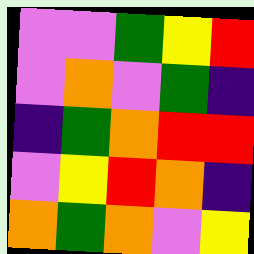[["violet", "violet", "green", "yellow", "red"], ["violet", "orange", "violet", "green", "indigo"], ["indigo", "green", "orange", "red", "red"], ["violet", "yellow", "red", "orange", "indigo"], ["orange", "green", "orange", "violet", "yellow"]]